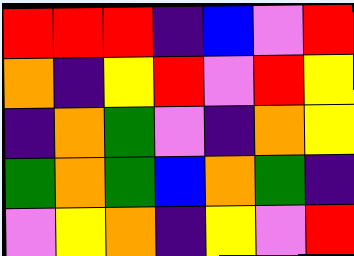[["red", "red", "red", "indigo", "blue", "violet", "red"], ["orange", "indigo", "yellow", "red", "violet", "red", "yellow"], ["indigo", "orange", "green", "violet", "indigo", "orange", "yellow"], ["green", "orange", "green", "blue", "orange", "green", "indigo"], ["violet", "yellow", "orange", "indigo", "yellow", "violet", "red"]]